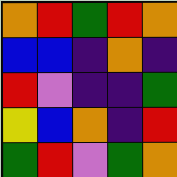[["orange", "red", "green", "red", "orange"], ["blue", "blue", "indigo", "orange", "indigo"], ["red", "violet", "indigo", "indigo", "green"], ["yellow", "blue", "orange", "indigo", "red"], ["green", "red", "violet", "green", "orange"]]